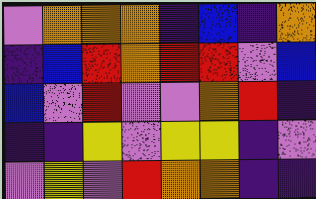[["violet", "orange", "orange", "orange", "indigo", "blue", "indigo", "orange"], ["indigo", "blue", "red", "orange", "red", "red", "violet", "blue"], ["blue", "violet", "red", "violet", "violet", "orange", "red", "indigo"], ["indigo", "indigo", "yellow", "violet", "yellow", "yellow", "indigo", "violet"], ["violet", "yellow", "violet", "red", "orange", "orange", "indigo", "indigo"]]